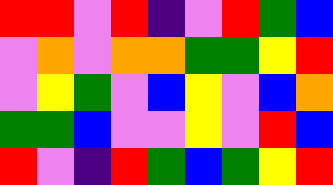[["red", "red", "violet", "red", "indigo", "violet", "red", "green", "blue"], ["violet", "orange", "violet", "orange", "orange", "green", "green", "yellow", "red"], ["violet", "yellow", "green", "violet", "blue", "yellow", "violet", "blue", "orange"], ["green", "green", "blue", "violet", "violet", "yellow", "violet", "red", "blue"], ["red", "violet", "indigo", "red", "green", "blue", "green", "yellow", "red"]]